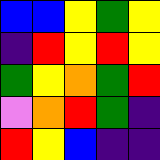[["blue", "blue", "yellow", "green", "yellow"], ["indigo", "red", "yellow", "red", "yellow"], ["green", "yellow", "orange", "green", "red"], ["violet", "orange", "red", "green", "indigo"], ["red", "yellow", "blue", "indigo", "indigo"]]